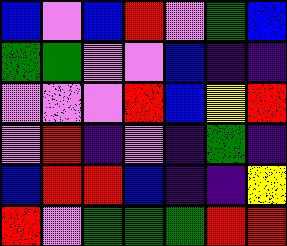[["blue", "violet", "blue", "red", "violet", "green", "blue"], ["green", "green", "violet", "violet", "blue", "indigo", "indigo"], ["violet", "violet", "violet", "red", "blue", "yellow", "red"], ["violet", "red", "indigo", "violet", "indigo", "green", "indigo"], ["blue", "red", "red", "blue", "indigo", "indigo", "yellow"], ["red", "violet", "green", "green", "green", "red", "red"]]